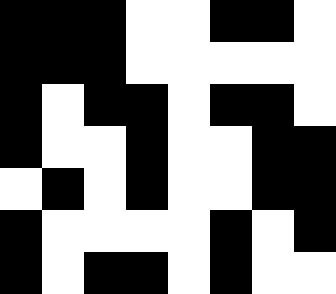[["black", "black", "black", "white", "white", "black", "black", "white"], ["black", "black", "black", "white", "white", "white", "white", "white"], ["black", "white", "black", "black", "white", "black", "black", "white"], ["black", "white", "white", "black", "white", "white", "black", "black"], ["white", "black", "white", "black", "white", "white", "black", "black"], ["black", "white", "white", "white", "white", "black", "white", "black"], ["black", "white", "black", "black", "white", "black", "white", "white"]]